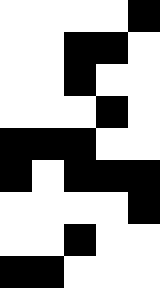[["white", "white", "white", "white", "black"], ["white", "white", "black", "black", "white"], ["white", "white", "black", "white", "white"], ["white", "white", "white", "black", "white"], ["black", "black", "black", "white", "white"], ["black", "white", "black", "black", "black"], ["white", "white", "white", "white", "black"], ["white", "white", "black", "white", "white"], ["black", "black", "white", "white", "white"]]